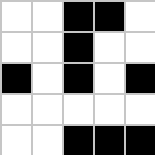[["white", "white", "black", "black", "white"], ["white", "white", "black", "white", "white"], ["black", "white", "black", "white", "black"], ["white", "white", "white", "white", "white"], ["white", "white", "black", "black", "black"]]